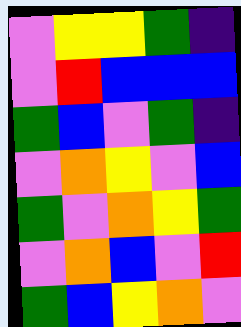[["violet", "yellow", "yellow", "green", "indigo"], ["violet", "red", "blue", "blue", "blue"], ["green", "blue", "violet", "green", "indigo"], ["violet", "orange", "yellow", "violet", "blue"], ["green", "violet", "orange", "yellow", "green"], ["violet", "orange", "blue", "violet", "red"], ["green", "blue", "yellow", "orange", "violet"]]